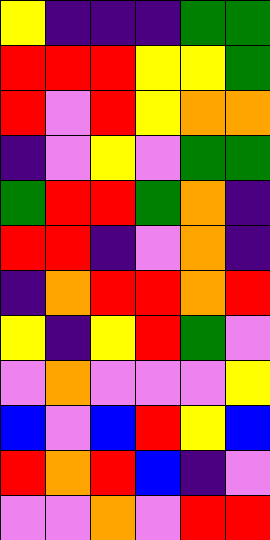[["yellow", "indigo", "indigo", "indigo", "green", "green"], ["red", "red", "red", "yellow", "yellow", "green"], ["red", "violet", "red", "yellow", "orange", "orange"], ["indigo", "violet", "yellow", "violet", "green", "green"], ["green", "red", "red", "green", "orange", "indigo"], ["red", "red", "indigo", "violet", "orange", "indigo"], ["indigo", "orange", "red", "red", "orange", "red"], ["yellow", "indigo", "yellow", "red", "green", "violet"], ["violet", "orange", "violet", "violet", "violet", "yellow"], ["blue", "violet", "blue", "red", "yellow", "blue"], ["red", "orange", "red", "blue", "indigo", "violet"], ["violet", "violet", "orange", "violet", "red", "red"]]